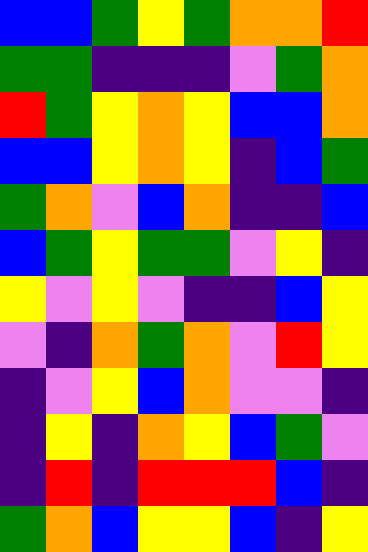[["blue", "blue", "green", "yellow", "green", "orange", "orange", "red"], ["green", "green", "indigo", "indigo", "indigo", "violet", "green", "orange"], ["red", "green", "yellow", "orange", "yellow", "blue", "blue", "orange"], ["blue", "blue", "yellow", "orange", "yellow", "indigo", "blue", "green"], ["green", "orange", "violet", "blue", "orange", "indigo", "indigo", "blue"], ["blue", "green", "yellow", "green", "green", "violet", "yellow", "indigo"], ["yellow", "violet", "yellow", "violet", "indigo", "indigo", "blue", "yellow"], ["violet", "indigo", "orange", "green", "orange", "violet", "red", "yellow"], ["indigo", "violet", "yellow", "blue", "orange", "violet", "violet", "indigo"], ["indigo", "yellow", "indigo", "orange", "yellow", "blue", "green", "violet"], ["indigo", "red", "indigo", "red", "red", "red", "blue", "indigo"], ["green", "orange", "blue", "yellow", "yellow", "blue", "indigo", "yellow"]]